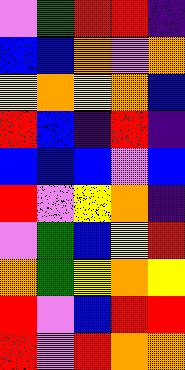[["violet", "green", "red", "red", "indigo"], ["blue", "blue", "orange", "violet", "orange"], ["yellow", "orange", "yellow", "orange", "blue"], ["red", "blue", "indigo", "red", "indigo"], ["blue", "blue", "blue", "violet", "blue"], ["red", "violet", "yellow", "orange", "indigo"], ["violet", "green", "blue", "yellow", "red"], ["orange", "green", "yellow", "orange", "yellow"], ["red", "violet", "blue", "red", "red"], ["red", "violet", "red", "orange", "orange"]]